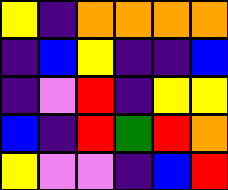[["yellow", "indigo", "orange", "orange", "orange", "orange"], ["indigo", "blue", "yellow", "indigo", "indigo", "blue"], ["indigo", "violet", "red", "indigo", "yellow", "yellow"], ["blue", "indigo", "red", "green", "red", "orange"], ["yellow", "violet", "violet", "indigo", "blue", "red"]]